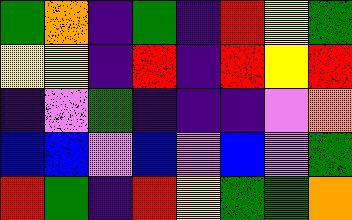[["green", "orange", "indigo", "green", "indigo", "red", "yellow", "green"], ["yellow", "yellow", "indigo", "red", "indigo", "red", "yellow", "red"], ["indigo", "violet", "green", "indigo", "indigo", "indigo", "violet", "orange"], ["blue", "blue", "violet", "blue", "violet", "blue", "violet", "green"], ["red", "green", "indigo", "red", "yellow", "green", "green", "orange"]]